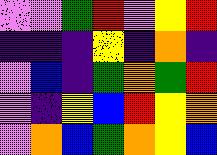[["violet", "violet", "green", "red", "violet", "yellow", "red"], ["indigo", "indigo", "indigo", "yellow", "indigo", "orange", "indigo"], ["violet", "blue", "indigo", "green", "orange", "green", "red"], ["violet", "indigo", "yellow", "blue", "red", "yellow", "orange"], ["violet", "orange", "blue", "green", "orange", "yellow", "blue"]]